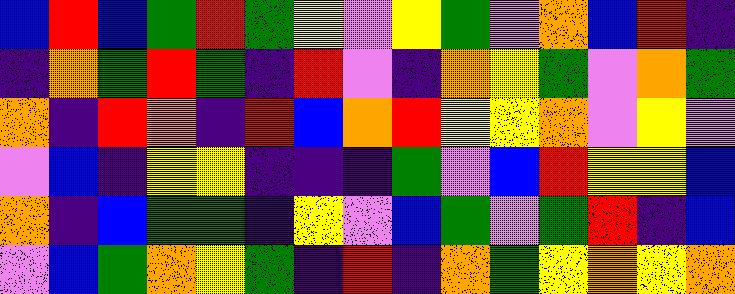[["blue", "red", "blue", "green", "red", "green", "yellow", "violet", "yellow", "green", "violet", "orange", "blue", "red", "indigo"], ["indigo", "orange", "green", "red", "green", "indigo", "red", "violet", "indigo", "orange", "yellow", "green", "violet", "orange", "green"], ["orange", "indigo", "red", "orange", "indigo", "red", "blue", "orange", "red", "yellow", "yellow", "orange", "violet", "yellow", "violet"], ["violet", "blue", "indigo", "yellow", "yellow", "indigo", "indigo", "indigo", "green", "violet", "blue", "red", "yellow", "yellow", "blue"], ["orange", "indigo", "blue", "green", "green", "indigo", "yellow", "violet", "blue", "green", "violet", "green", "red", "indigo", "blue"], ["violet", "blue", "green", "orange", "yellow", "green", "indigo", "red", "indigo", "orange", "green", "yellow", "orange", "yellow", "orange"]]